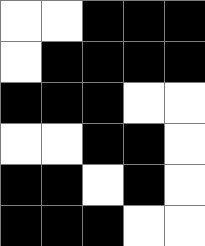[["white", "white", "black", "black", "black"], ["white", "black", "black", "black", "black"], ["black", "black", "black", "white", "white"], ["white", "white", "black", "black", "white"], ["black", "black", "white", "black", "white"], ["black", "black", "black", "white", "white"]]